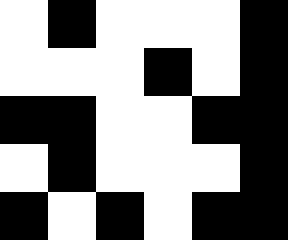[["white", "black", "white", "white", "white", "black"], ["white", "white", "white", "black", "white", "black"], ["black", "black", "white", "white", "black", "black"], ["white", "black", "white", "white", "white", "black"], ["black", "white", "black", "white", "black", "black"]]